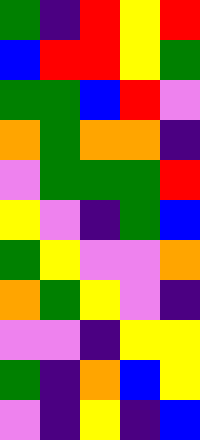[["green", "indigo", "red", "yellow", "red"], ["blue", "red", "red", "yellow", "green"], ["green", "green", "blue", "red", "violet"], ["orange", "green", "orange", "orange", "indigo"], ["violet", "green", "green", "green", "red"], ["yellow", "violet", "indigo", "green", "blue"], ["green", "yellow", "violet", "violet", "orange"], ["orange", "green", "yellow", "violet", "indigo"], ["violet", "violet", "indigo", "yellow", "yellow"], ["green", "indigo", "orange", "blue", "yellow"], ["violet", "indigo", "yellow", "indigo", "blue"]]